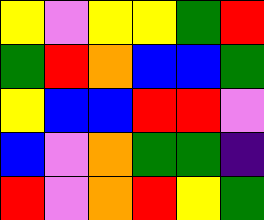[["yellow", "violet", "yellow", "yellow", "green", "red"], ["green", "red", "orange", "blue", "blue", "green"], ["yellow", "blue", "blue", "red", "red", "violet"], ["blue", "violet", "orange", "green", "green", "indigo"], ["red", "violet", "orange", "red", "yellow", "green"]]